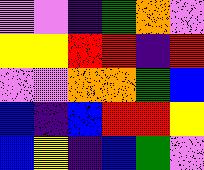[["violet", "violet", "indigo", "green", "orange", "violet"], ["yellow", "yellow", "red", "red", "indigo", "red"], ["violet", "violet", "orange", "orange", "green", "blue"], ["blue", "indigo", "blue", "red", "red", "yellow"], ["blue", "yellow", "indigo", "blue", "green", "violet"]]